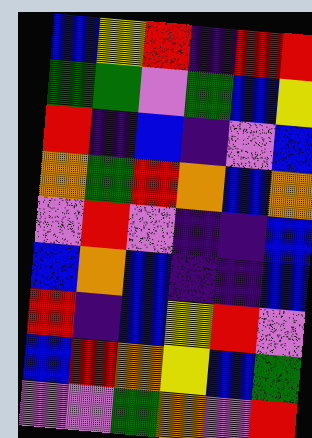[["blue", "yellow", "red", "indigo", "red", "red"], ["green", "green", "violet", "green", "blue", "yellow"], ["red", "indigo", "blue", "indigo", "violet", "blue"], ["orange", "green", "red", "orange", "blue", "orange"], ["violet", "red", "violet", "indigo", "indigo", "blue"], ["blue", "orange", "blue", "indigo", "indigo", "blue"], ["red", "indigo", "blue", "yellow", "red", "violet"], ["blue", "red", "orange", "yellow", "blue", "green"], ["violet", "violet", "green", "orange", "violet", "red"]]